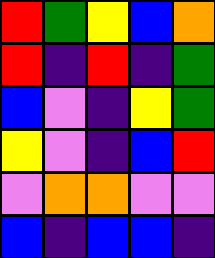[["red", "green", "yellow", "blue", "orange"], ["red", "indigo", "red", "indigo", "green"], ["blue", "violet", "indigo", "yellow", "green"], ["yellow", "violet", "indigo", "blue", "red"], ["violet", "orange", "orange", "violet", "violet"], ["blue", "indigo", "blue", "blue", "indigo"]]